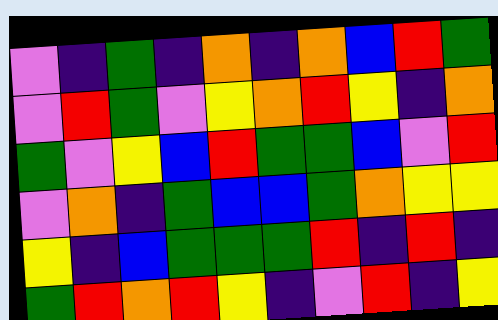[["violet", "indigo", "green", "indigo", "orange", "indigo", "orange", "blue", "red", "green"], ["violet", "red", "green", "violet", "yellow", "orange", "red", "yellow", "indigo", "orange"], ["green", "violet", "yellow", "blue", "red", "green", "green", "blue", "violet", "red"], ["violet", "orange", "indigo", "green", "blue", "blue", "green", "orange", "yellow", "yellow"], ["yellow", "indigo", "blue", "green", "green", "green", "red", "indigo", "red", "indigo"], ["green", "red", "orange", "red", "yellow", "indigo", "violet", "red", "indigo", "yellow"]]